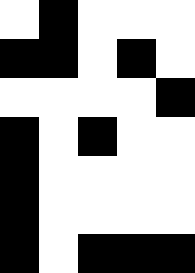[["white", "black", "white", "white", "white"], ["black", "black", "white", "black", "white"], ["white", "white", "white", "white", "black"], ["black", "white", "black", "white", "white"], ["black", "white", "white", "white", "white"], ["black", "white", "white", "white", "white"], ["black", "white", "black", "black", "black"]]